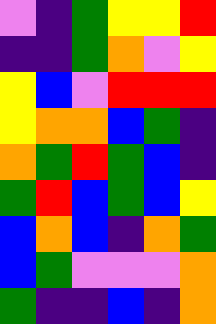[["violet", "indigo", "green", "yellow", "yellow", "red"], ["indigo", "indigo", "green", "orange", "violet", "yellow"], ["yellow", "blue", "violet", "red", "red", "red"], ["yellow", "orange", "orange", "blue", "green", "indigo"], ["orange", "green", "red", "green", "blue", "indigo"], ["green", "red", "blue", "green", "blue", "yellow"], ["blue", "orange", "blue", "indigo", "orange", "green"], ["blue", "green", "violet", "violet", "violet", "orange"], ["green", "indigo", "indigo", "blue", "indigo", "orange"]]